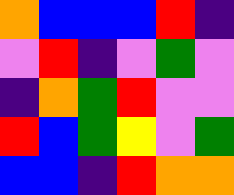[["orange", "blue", "blue", "blue", "red", "indigo"], ["violet", "red", "indigo", "violet", "green", "violet"], ["indigo", "orange", "green", "red", "violet", "violet"], ["red", "blue", "green", "yellow", "violet", "green"], ["blue", "blue", "indigo", "red", "orange", "orange"]]